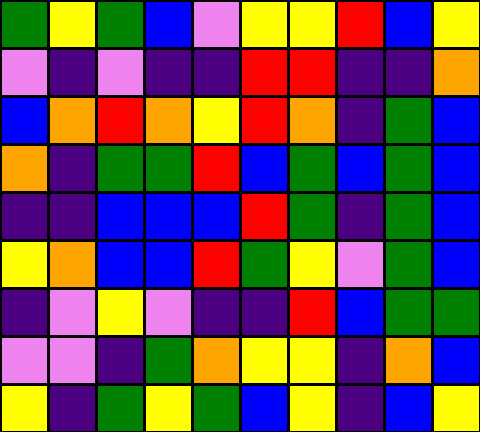[["green", "yellow", "green", "blue", "violet", "yellow", "yellow", "red", "blue", "yellow"], ["violet", "indigo", "violet", "indigo", "indigo", "red", "red", "indigo", "indigo", "orange"], ["blue", "orange", "red", "orange", "yellow", "red", "orange", "indigo", "green", "blue"], ["orange", "indigo", "green", "green", "red", "blue", "green", "blue", "green", "blue"], ["indigo", "indigo", "blue", "blue", "blue", "red", "green", "indigo", "green", "blue"], ["yellow", "orange", "blue", "blue", "red", "green", "yellow", "violet", "green", "blue"], ["indigo", "violet", "yellow", "violet", "indigo", "indigo", "red", "blue", "green", "green"], ["violet", "violet", "indigo", "green", "orange", "yellow", "yellow", "indigo", "orange", "blue"], ["yellow", "indigo", "green", "yellow", "green", "blue", "yellow", "indigo", "blue", "yellow"]]